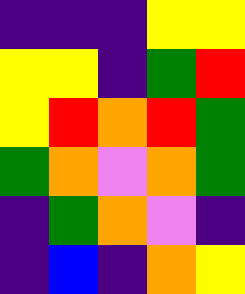[["indigo", "indigo", "indigo", "yellow", "yellow"], ["yellow", "yellow", "indigo", "green", "red"], ["yellow", "red", "orange", "red", "green"], ["green", "orange", "violet", "orange", "green"], ["indigo", "green", "orange", "violet", "indigo"], ["indigo", "blue", "indigo", "orange", "yellow"]]